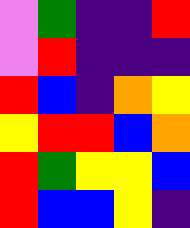[["violet", "green", "indigo", "indigo", "red"], ["violet", "red", "indigo", "indigo", "indigo"], ["red", "blue", "indigo", "orange", "yellow"], ["yellow", "red", "red", "blue", "orange"], ["red", "green", "yellow", "yellow", "blue"], ["red", "blue", "blue", "yellow", "indigo"]]